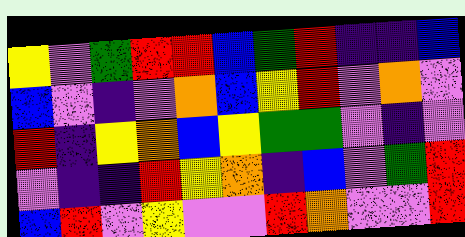[["yellow", "violet", "green", "red", "red", "blue", "green", "red", "indigo", "indigo", "blue"], ["blue", "violet", "indigo", "violet", "orange", "blue", "yellow", "red", "violet", "orange", "violet"], ["red", "indigo", "yellow", "orange", "blue", "yellow", "green", "green", "violet", "indigo", "violet"], ["violet", "indigo", "indigo", "red", "yellow", "orange", "indigo", "blue", "violet", "green", "red"], ["blue", "red", "violet", "yellow", "violet", "violet", "red", "orange", "violet", "violet", "red"]]